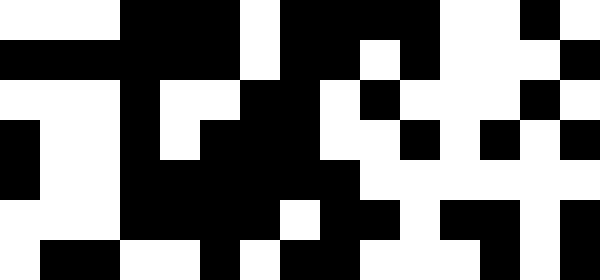[["white", "white", "white", "black", "black", "black", "white", "black", "black", "black", "black", "white", "white", "black", "white"], ["black", "black", "black", "black", "black", "black", "white", "black", "black", "white", "black", "white", "white", "white", "black"], ["white", "white", "white", "black", "white", "white", "black", "black", "white", "black", "white", "white", "white", "black", "white"], ["black", "white", "white", "black", "white", "black", "black", "black", "white", "white", "black", "white", "black", "white", "black"], ["black", "white", "white", "black", "black", "black", "black", "black", "black", "white", "white", "white", "white", "white", "white"], ["white", "white", "white", "black", "black", "black", "black", "white", "black", "black", "white", "black", "black", "white", "black"], ["white", "black", "black", "white", "white", "black", "white", "black", "black", "white", "white", "white", "black", "white", "black"]]